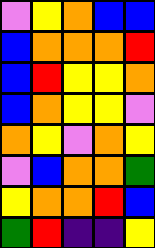[["violet", "yellow", "orange", "blue", "blue"], ["blue", "orange", "orange", "orange", "red"], ["blue", "red", "yellow", "yellow", "orange"], ["blue", "orange", "yellow", "yellow", "violet"], ["orange", "yellow", "violet", "orange", "yellow"], ["violet", "blue", "orange", "orange", "green"], ["yellow", "orange", "orange", "red", "blue"], ["green", "red", "indigo", "indigo", "yellow"]]